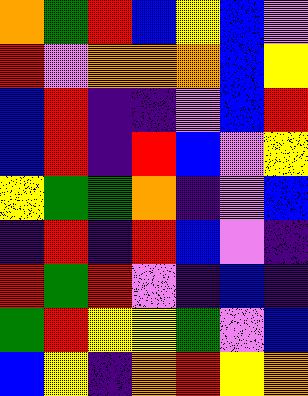[["orange", "green", "red", "blue", "yellow", "blue", "violet"], ["red", "violet", "orange", "orange", "orange", "blue", "yellow"], ["blue", "red", "indigo", "indigo", "violet", "blue", "red"], ["blue", "red", "indigo", "red", "blue", "violet", "yellow"], ["yellow", "green", "green", "orange", "indigo", "violet", "blue"], ["indigo", "red", "indigo", "red", "blue", "violet", "indigo"], ["red", "green", "red", "violet", "indigo", "blue", "indigo"], ["green", "red", "yellow", "yellow", "green", "violet", "blue"], ["blue", "yellow", "indigo", "orange", "red", "yellow", "orange"]]